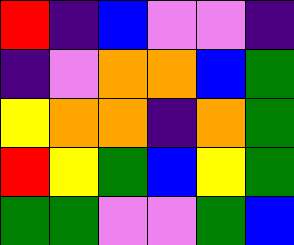[["red", "indigo", "blue", "violet", "violet", "indigo"], ["indigo", "violet", "orange", "orange", "blue", "green"], ["yellow", "orange", "orange", "indigo", "orange", "green"], ["red", "yellow", "green", "blue", "yellow", "green"], ["green", "green", "violet", "violet", "green", "blue"]]